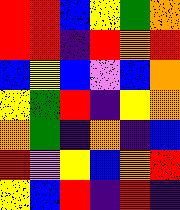[["red", "red", "blue", "yellow", "green", "orange"], ["red", "red", "indigo", "red", "orange", "red"], ["blue", "yellow", "blue", "violet", "blue", "orange"], ["yellow", "green", "red", "indigo", "yellow", "orange"], ["orange", "green", "indigo", "orange", "indigo", "blue"], ["red", "violet", "yellow", "blue", "orange", "red"], ["yellow", "blue", "red", "indigo", "red", "indigo"]]